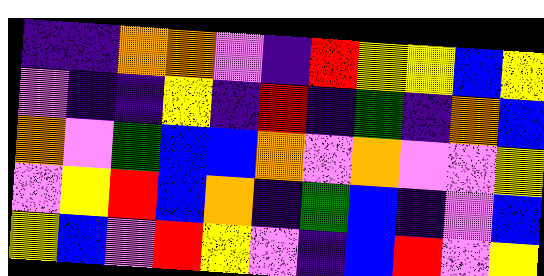[["indigo", "indigo", "orange", "orange", "violet", "indigo", "red", "yellow", "yellow", "blue", "yellow"], ["violet", "indigo", "indigo", "yellow", "indigo", "red", "indigo", "green", "indigo", "orange", "blue"], ["orange", "violet", "green", "blue", "blue", "orange", "violet", "orange", "violet", "violet", "yellow"], ["violet", "yellow", "red", "blue", "orange", "indigo", "green", "blue", "indigo", "violet", "blue"], ["yellow", "blue", "violet", "red", "yellow", "violet", "indigo", "blue", "red", "violet", "yellow"]]